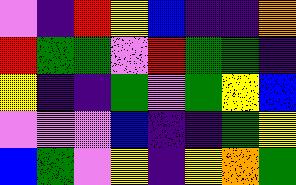[["violet", "indigo", "red", "yellow", "blue", "indigo", "indigo", "orange"], ["red", "green", "green", "violet", "red", "green", "green", "indigo"], ["yellow", "indigo", "indigo", "green", "violet", "green", "yellow", "blue"], ["violet", "violet", "violet", "blue", "indigo", "indigo", "green", "yellow"], ["blue", "green", "violet", "yellow", "indigo", "yellow", "orange", "green"]]